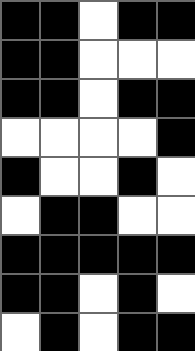[["black", "black", "white", "black", "black"], ["black", "black", "white", "white", "white"], ["black", "black", "white", "black", "black"], ["white", "white", "white", "white", "black"], ["black", "white", "white", "black", "white"], ["white", "black", "black", "white", "white"], ["black", "black", "black", "black", "black"], ["black", "black", "white", "black", "white"], ["white", "black", "white", "black", "black"]]